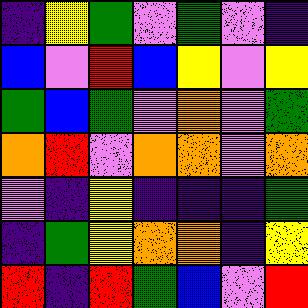[["indigo", "yellow", "green", "violet", "green", "violet", "indigo"], ["blue", "violet", "red", "blue", "yellow", "violet", "yellow"], ["green", "blue", "green", "violet", "orange", "violet", "green"], ["orange", "red", "violet", "orange", "orange", "violet", "orange"], ["violet", "indigo", "yellow", "indigo", "indigo", "indigo", "green"], ["indigo", "green", "yellow", "orange", "orange", "indigo", "yellow"], ["red", "indigo", "red", "green", "blue", "violet", "red"]]